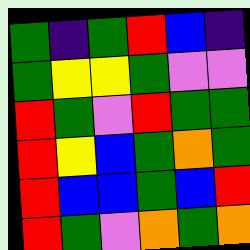[["green", "indigo", "green", "red", "blue", "indigo"], ["green", "yellow", "yellow", "green", "violet", "violet"], ["red", "green", "violet", "red", "green", "green"], ["red", "yellow", "blue", "green", "orange", "green"], ["red", "blue", "blue", "green", "blue", "red"], ["red", "green", "violet", "orange", "green", "orange"]]